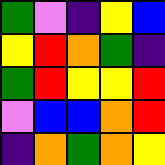[["green", "violet", "indigo", "yellow", "blue"], ["yellow", "red", "orange", "green", "indigo"], ["green", "red", "yellow", "yellow", "red"], ["violet", "blue", "blue", "orange", "red"], ["indigo", "orange", "green", "orange", "yellow"]]